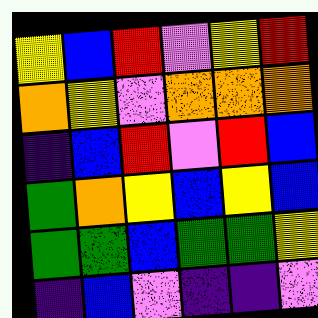[["yellow", "blue", "red", "violet", "yellow", "red"], ["orange", "yellow", "violet", "orange", "orange", "orange"], ["indigo", "blue", "red", "violet", "red", "blue"], ["green", "orange", "yellow", "blue", "yellow", "blue"], ["green", "green", "blue", "green", "green", "yellow"], ["indigo", "blue", "violet", "indigo", "indigo", "violet"]]